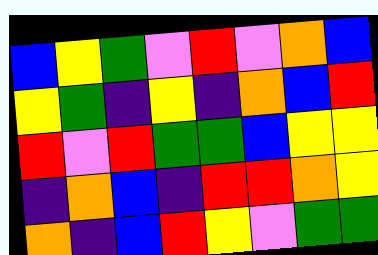[["blue", "yellow", "green", "violet", "red", "violet", "orange", "blue"], ["yellow", "green", "indigo", "yellow", "indigo", "orange", "blue", "red"], ["red", "violet", "red", "green", "green", "blue", "yellow", "yellow"], ["indigo", "orange", "blue", "indigo", "red", "red", "orange", "yellow"], ["orange", "indigo", "blue", "red", "yellow", "violet", "green", "green"]]